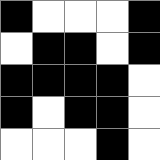[["black", "white", "white", "white", "black"], ["white", "black", "black", "white", "black"], ["black", "black", "black", "black", "white"], ["black", "white", "black", "black", "white"], ["white", "white", "white", "black", "white"]]